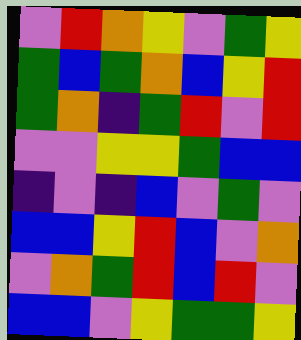[["violet", "red", "orange", "yellow", "violet", "green", "yellow"], ["green", "blue", "green", "orange", "blue", "yellow", "red"], ["green", "orange", "indigo", "green", "red", "violet", "red"], ["violet", "violet", "yellow", "yellow", "green", "blue", "blue"], ["indigo", "violet", "indigo", "blue", "violet", "green", "violet"], ["blue", "blue", "yellow", "red", "blue", "violet", "orange"], ["violet", "orange", "green", "red", "blue", "red", "violet"], ["blue", "blue", "violet", "yellow", "green", "green", "yellow"]]